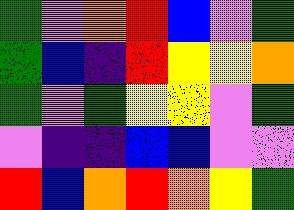[["green", "violet", "orange", "red", "blue", "violet", "green"], ["green", "blue", "indigo", "red", "yellow", "yellow", "orange"], ["green", "violet", "green", "yellow", "yellow", "violet", "green"], ["violet", "indigo", "indigo", "blue", "blue", "violet", "violet"], ["red", "blue", "orange", "red", "orange", "yellow", "green"]]